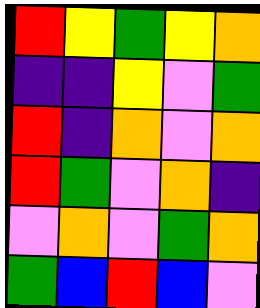[["red", "yellow", "green", "yellow", "orange"], ["indigo", "indigo", "yellow", "violet", "green"], ["red", "indigo", "orange", "violet", "orange"], ["red", "green", "violet", "orange", "indigo"], ["violet", "orange", "violet", "green", "orange"], ["green", "blue", "red", "blue", "violet"]]